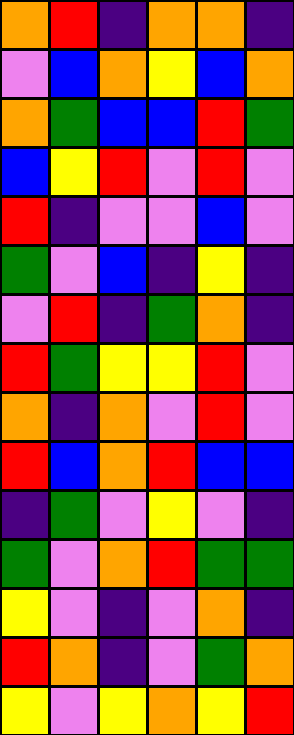[["orange", "red", "indigo", "orange", "orange", "indigo"], ["violet", "blue", "orange", "yellow", "blue", "orange"], ["orange", "green", "blue", "blue", "red", "green"], ["blue", "yellow", "red", "violet", "red", "violet"], ["red", "indigo", "violet", "violet", "blue", "violet"], ["green", "violet", "blue", "indigo", "yellow", "indigo"], ["violet", "red", "indigo", "green", "orange", "indigo"], ["red", "green", "yellow", "yellow", "red", "violet"], ["orange", "indigo", "orange", "violet", "red", "violet"], ["red", "blue", "orange", "red", "blue", "blue"], ["indigo", "green", "violet", "yellow", "violet", "indigo"], ["green", "violet", "orange", "red", "green", "green"], ["yellow", "violet", "indigo", "violet", "orange", "indigo"], ["red", "orange", "indigo", "violet", "green", "orange"], ["yellow", "violet", "yellow", "orange", "yellow", "red"]]